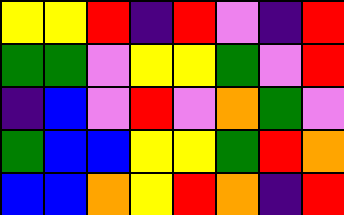[["yellow", "yellow", "red", "indigo", "red", "violet", "indigo", "red"], ["green", "green", "violet", "yellow", "yellow", "green", "violet", "red"], ["indigo", "blue", "violet", "red", "violet", "orange", "green", "violet"], ["green", "blue", "blue", "yellow", "yellow", "green", "red", "orange"], ["blue", "blue", "orange", "yellow", "red", "orange", "indigo", "red"]]